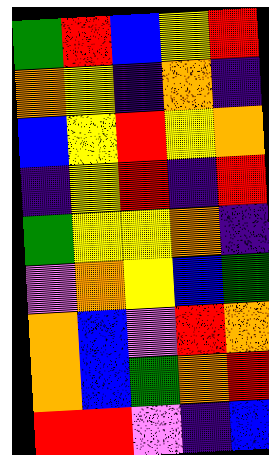[["green", "red", "blue", "yellow", "red"], ["orange", "yellow", "indigo", "orange", "indigo"], ["blue", "yellow", "red", "yellow", "orange"], ["indigo", "yellow", "red", "indigo", "red"], ["green", "yellow", "yellow", "orange", "indigo"], ["violet", "orange", "yellow", "blue", "green"], ["orange", "blue", "violet", "red", "orange"], ["orange", "blue", "green", "orange", "red"], ["red", "red", "violet", "indigo", "blue"]]